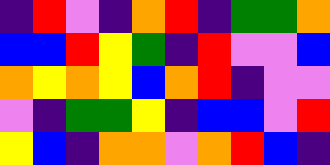[["indigo", "red", "violet", "indigo", "orange", "red", "indigo", "green", "green", "orange"], ["blue", "blue", "red", "yellow", "green", "indigo", "red", "violet", "violet", "blue"], ["orange", "yellow", "orange", "yellow", "blue", "orange", "red", "indigo", "violet", "violet"], ["violet", "indigo", "green", "green", "yellow", "indigo", "blue", "blue", "violet", "red"], ["yellow", "blue", "indigo", "orange", "orange", "violet", "orange", "red", "blue", "indigo"]]